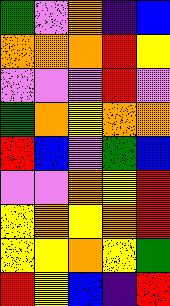[["green", "violet", "orange", "indigo", "blue"], ["orange", "orange", "orange", "red", "yellow"], ["violet", "violet", "violet", "red", "violet"], ["green", "orange", "yellow", "orange", "orange"], ["red", "blue", "violet", "green", "blue"], ["violet", "violet", "orange", "yellow", "red"], ["yellow", "orange", "yellow", "orange", "red"], ["yellow", "yellow", "orange", "yellow", "green"], ["red", "yellow", "blue", "indigo", "red"]]